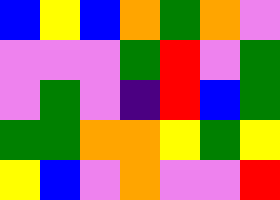[["blue", "yellow", "blue", "orange", "green", "orange", "violet"], ["violet", "violet", "violet", "green", "red", "violet", "green"], ["violet", "green", "violet", "indigo", "red", "blue", "green"], ["green", "green", "orange", "orange", "yellow", "green", "yellow"], ["yellow", "blue", "violet", "orange", "violet", "violet", "red"]]